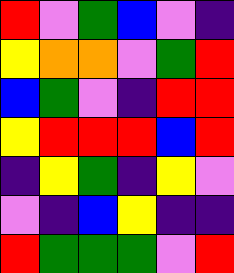[["red", "violet", "green", "blue", "violet", "indigo"], ["yellow", "orange", "orange", "violet", "green", "red"], ["blue", "green", "violet", "indigo", "red", "red"], ["yellow", "red", "red", "red", "blue", "red"], ["indigo", "yellow", "green", "indigo", "yellow", "violet"], ["violet", "indigo", "blue", "yellow", "indigo", "indigo"], ["red", "green", "green", "green", "violet", "red"]]